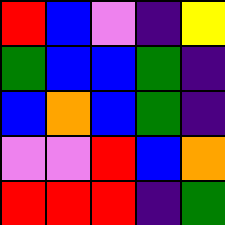[["red", "blue", "violet", "indigo", "yellow"], ["green", "blue", "blue", "green", "indigo"], ["blue", "orange", "blue", "green", "indigo"], ["violet", "violet", "red", "blue", "orange"], ["red", "red", "red", "indigo", "green"]]